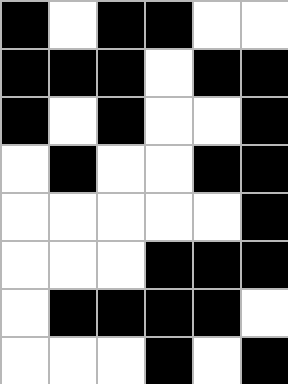[["black", "white", "black", "black", "white", "white"], ["black", "black", "black", "white", "black", "black"], ["black", "white", "black", "white", "white", "black"], ["white", "black", "white", "white", "black", "black"], ["white", "white", "white", "white", "white", "black"], ["white", "white", "white", "black", "black", "black"], ["white", "black", "black", "black", "black", "white"], ["white", "white", "white", "black", "white", "black"]]